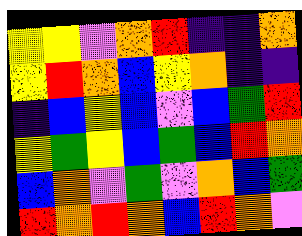[["yellow", "yellow", "violet", "orange", "red", "indigo", "indigo", "orange"], ["yellow", "red", "orange", "blue", "yellow", "orange", "indigo", "indigo"], ["indigo", "blue", "yellow", "blue", "violet", "blue", "green", "red"], ["yellow", "green", "yellow", "blue", "green", "blue", "red", "orange"], ["blue", "orange", "violet", "green", "violet", "orange", "blue", "green"], ["red", "orange", "red", "orange", "blue", "red", "orange", "violet"]]